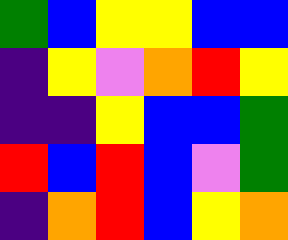[["green", "blue", "yellow", "yellow", "blue", "blue"], ["indigo", "yellow", "violet", "orange", "red", "yellow"], ["indigo", "indigo", "yellow", "blue", "blue", "green"], ["red", "blue", "red", "blue", "violet", "green"], ["indigo", "orange", "red", "blue", "yellow", "orange"]]